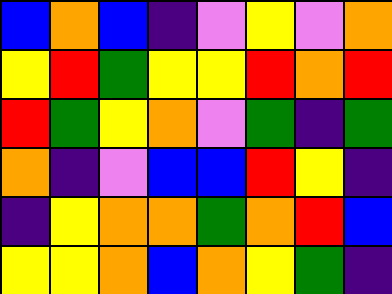[["blue", "orange", "blue", "indigo", "violet", "yellow", "violet", "orange"], ["yellow", "red", "green", "yellow", "yellow", "red", "orange", "red"], ["red", "green", "yellow", "orange", "violet", "green", "indigo", "green"], ["orange", "indigo", "violet", "blue", "blue", "red", "yellow", "indigo"], ["indigo", "yellow", "orange", "orange", "green", "orange", "red", "blue"], ["yellow", "yellow", "orange", "blue", "orange", "yellow", "green", "indigo"]]